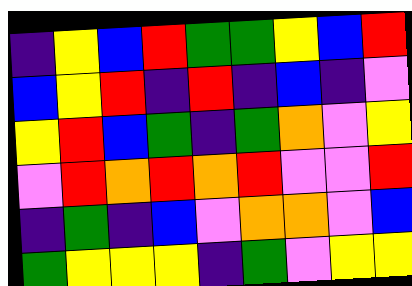[["indigo", "yellow", "blue", "red", "green", "green", "yellow", "blue", "red"], ["blue", "yellow", "red", "indigo", "red", "indigo", "blue", "indigo", "violet"], ["yellow", "red", "blue", "green", "indigo", "green", "orange", "violet", "yellow"], ["violet", "red", "orange", "red", "orange", "red", "violet", "violet", "red"], ["indigo", "green", "indigo", "blue", "violet", "orange", "orange", "violet", "blue"], ["green", "yellow", "yellow", "yellow", "indigo", "green", "violet", "yellow", "yellow"]]